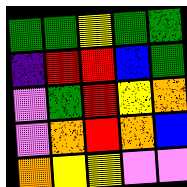[["green", "green", "yellow", "green", "green"], ["indigo", "red", "red", "blue", "green"], ["violet", "green", "red", "yellow", "orange"], ["violet", "orange", "red", "orange", "blue"], ["orange", "yellow", "yellow", "violet", "violet"]]